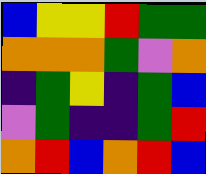[["blue", "yellow", "yellow", "red", "green", "green"], ["orange", "orange", "orange", "green", "violet", "orange"], ["indigo", "green", "yellow", "indigo", "green", "blue"], ["violet", "green", "indigo", "indigo", "green", "red"], ["orange", "red", "blue", "orange", "red", "blue"]]